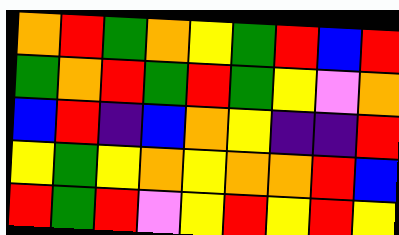[["orange", "red", "green", "orange", "yellow", "green", "red", "blue", "red"], ["green", "orange", "red", "green", "red", "green", "yellow", "violet", "orange"], ["blue", "red", "indigo", "blue", "orange", "yellow", "indigo", "indigo", "red"], ["yellow", "green", "yellow", "orange", "yellow", "orange", "orange", "red", "blue"], ["red", "green", "red", "violet", "yellow", "red", "yellow", "red", "yellow"]]